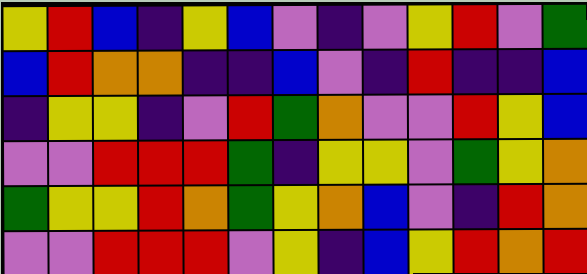[["yellow", "red", "blue", "indigo", "yellow", "blue", "violet", "indigo", "violet", "yellow", "red", "violet", "green"], ["blue", "red", "orange", "orange", "indigo", "indigo", "blue", "violet", "indigo", "red", "indigo", "indigo", "blue"], ["indigo", "yellow", "yellow", "indigo", "violet", "red", "green", "orange", "violet", "violet", "red", "yellow", "blue"], ["violet", "violet", "red", "red", "red", "green", "indigo", "yellow", "yellow", "violet", "green", "yellow", "orange"], ["green", "yellow", "yellow", "red", "orange", "green", "yellow", "orange", "blue", "violet", "indigo", "red", "orange"], ["violet", "violet", "red", "red", "red", "violet", "yellow", "indigo", "blue", "yellow", "red", "orange", "red"]]